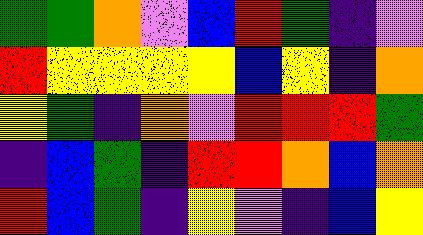[["green", "green", "orange", "violet", "blue", "red", "green", "indigo", "violet"], ["red", "yellow", "yellow", "yellow", "yellow", "blue", "yellow", "indigo", "orange"], ["yellow", "green", "indigo", "orange", "violet", "red", "red", "red", "green"], ["indigo", "blue", "green", "indigo", "red", "red", "orange", "blue", "orange"], ["red", "blue", "green", "indigo", "yellow", "violet", "indigo", "blue", "yellow"]]